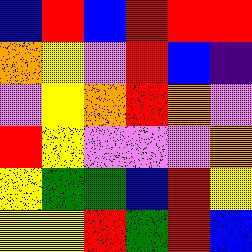[["blue", "red", "blue", "red", "red", "red"], ["orange", "yellow", "violet", "red", "blue", "indigo"], ["violet", "yellow", "orange", "red", "orange", "violet"], ["red", "yellow", "violet", "violet", "violet", "orange"], ["yellow", "green", "green", "blue", "red", "yellow"], ["yellow", "yellow", "red", "green", "red", "blue"]]